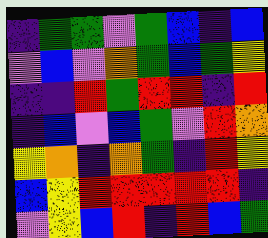[["indigo", "green", "green", "violet", "green", "blue", "indigo", "blue"], ["violet", "blue", "violet", "orange", "green", "blue", "green", "yellow"], ["indigo", "indigo", "red", "green", "red", "red", "indigo", "red"], ["indigo", "blue", "violet", "blue", "green", "violet", "red", "orange"], ["yellow", "orange", "indigo", "orange", "green", "indigo", "red", "yellow"], ["blue", "yellow", "red", "red", "red", "red", "red", "indigo"], ["violet", "yellow", "blue", "red", "indigo", "red", "blue", "green"]]